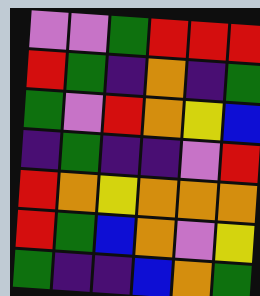[["violet", "violet", "green", "red", "red", "red"], ["red", "green", "indigo", "orange", "indigo", "green"], ["green", "violet", "red", "orange", "yellow", "blue"], ["indigo", "green", "indigo", "indigo", "violet", "red"], ["red", "orange", "yellow", "orange", "orange", "orange"], ["red", "green", "blue", "orange", "violet", "yellow"], ["green", "indigo", "indigo", "blue", "orange", "green"]]